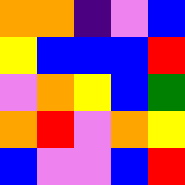[["orange", "orange", "indigo", "violet", "blue"], ["yellow", "blue", "blue", "blue", "red"], ["violet", "orange", "yellow", "blue", "green"], ["orange", "red", "violet", "orange", "yellow"], ["blue", "violet", "violet", "blue", "red"]]